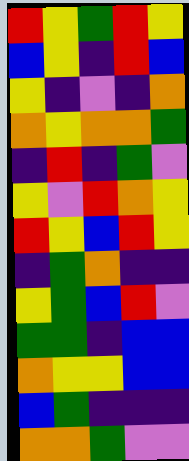[["red", "yellow", "green", "red", "yellow"], ["blue", "yellow", "indigo", "red", "blue"], ["yellow", "indigo", "violet", "indigo", "orange"], ["orange", "yellow", "orange", "orange", "green"], ["indigo", "red", "indigo", "green", "violet"], ["yellow", "violet", "red", "orange", "yellow"], ["red", "yellow", "blue", "red", "yellow"], ["indigo", "green", "orange", "indigo", "indigo"], ["yellow", "green", "blue", "red", "violet"], ["green", "green", "indigo", "blue", "blue"], ["orange", "yellow", "yellow", "blue", "blue"], ["blue", "green", "indigo", "indigo", "indigo"], ["orange", "orange", "green", "violet", "violet"]]